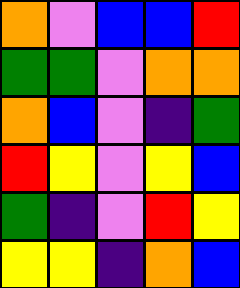[["orange", "violet", "blue", "blue", "red"], ["green", "green", "violet", "orange", "orange"], ["orange", "blue", "violet", "indigo", "green"], ["red", "yellow", "violet", "yellow", "blue"], ["green", "indigo", "violet", "red", "yellow"], ["yellow", "yellow", "indigo", "orange", "blue"]]